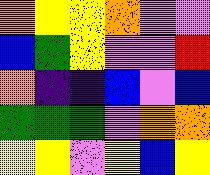[["orange", "yellow", "yellow", "orange", "violet", "violet"], ["blue", "green", "yellow", "violet", "violet", "red"], ["orange", "indigo", "indigo", "blue", "violet", "blue"], ["green", "green", "green", "violet", "orange", "orange"], ["yellow", "yellow", "violet", "yellow", "blue", "yellow"]]